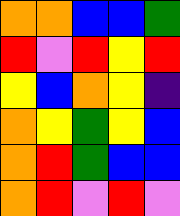[["orange", "orange", "blue", "blue", "green"], ["red", "violet", "red", "yellow", "red"], ["yellow", "blue", "orange", "yellow", "indigo"], ["orange", "yellow", "green", "yellow", "blue"], ["orange", "red", "green", "blue", "blue"], ["orange", "red", "violet", "red", "violet"]]